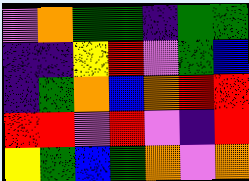[["violet", "orange", "green", "green", "indigo", "green", "green"], ["indigo", "indigo", "yellow", "red", "violet", "green", "blue"], ["indigo", "green", "orange", "blue", "orange", "red", "red"], ["red", "red", "violet", "red", "violet", "indigo", "red"], ["yellow", "green", "blue", "green", "orange", "violet", "orange"]]